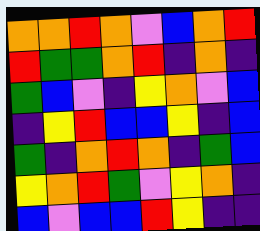[["orange", "orange", "red", "orange", "violet", "blue", "orange", "red"], ["red", "green", "green", "orange", "red", "indigo", "orange", "indigo"], ["green", "blue", "violet", "indigo", "yellow", "orange", "violet", "blue"], ["indigo", "yellow", "red", "blue", "blue", "yellow", "indigo", "blue"], ["green", "indigo", "orange", "red", "orange", "indigo", "green", "blue"], ["yellow", "orange", "red", "green", "violet", "yellow", "orange", "indigo"], ["blue", "violet", "blue", "blue", "red", "yellow", "indigo", "indigo"]]